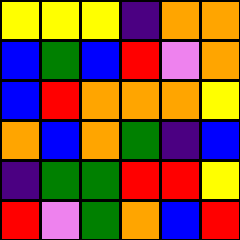[["yellow", "yellow", "yellow", "indigo", "orange", "orange"], ["blue", "green", "blue", "red", "violet", "orange"], ["blue", "red", "orange", "orange", "orange", "yellow"], ["orange", "blue", "orange", "green", "indigo", "blue"], ["indigo", "green", "green", "red", "red", "yellow"], ["red", "violet", "green", "orange", "blue", "red"]]